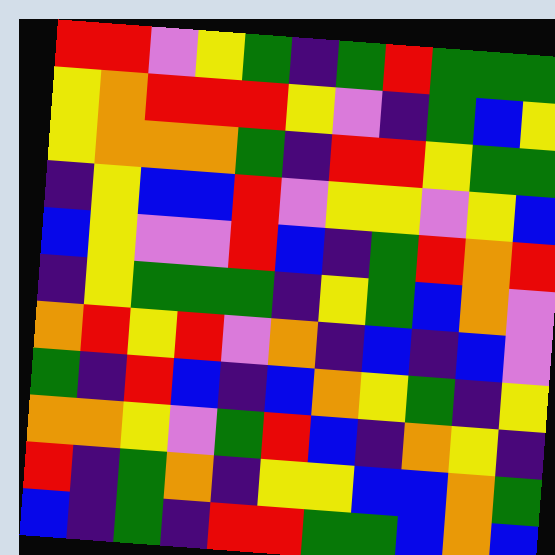[["red", "red", "violet", "yellow", "green", "indigo", "green", "red", "green", "green", "green"], ["yellow", "orange", "red", "red", "red", "yellow", "violet", "indigo", "green", "blue", "yellow"], ["yellow", "orange", "orange", "orange", "green", "indigo", "red", "red", "yellow", "green", "green"], ["indigo", "yellow", "blue", "blue", "red", "violet", "yellow", "yellow", "violet", "yellow", "blue"], ["blue", "yellow", "violet", "violet", "red", "blue", "indigo", "green", "red", "orange", "red"], ["indigo", "yellow", "green", "green", "green", "indigo", "yellow", "green", "blue", "orange", "violet"], ["orange", "red", "yellow", "red", "violet", "orange", "indigo", "blue", "indigo", "blue", "violet"], ["green", "indigo", "red", "blue", "indigo", "blue", "orange", "yellow", "green", "indigo", "yellow"], ["orange", "orange", "yellow", "violet", "green", "red", "blue", "indigo", "orange", "yellow", "indigo"], ["red", "indigo", "green", "orange", "indigo", "yellow", "yellow", "blue", "blue", "orange", "green"], ["blue", "indigo", "green", "indigo", "red", "red", "green", "green", "blue", "orange", "blue"]]